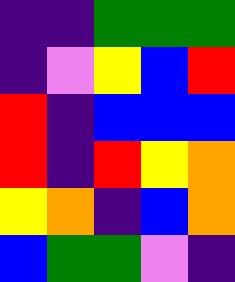[["indigo", "indigo", "green", "green", "green"], ["indigo", "violet", "yellow", "blue", "red"], ["red", "indigo", "blue", "blue", "blue"], ["red", "indigo", "red", "yellow", "orange"], ["yellow", "orange", "indigo", "blue", "orange"], ["blue", "green", "green", "violet", "indigo"]]